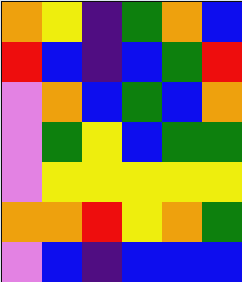[["orange", "yellow", "indigo", "green", "orange", "blue"], ["red", "blue", "indigo", "blue", "green", "red"], ["violet", "orange", "blue", "green", "blue", "orange"], ["violet", "green", "yellow", "blue", "green", "green"], ["violet", "yellow", "yellow", "yellow", "yellow", "yellow"], ["orange", "orange", "red", "yellow", "orange", "green"], ["violet", "blue", "indigo", "blue", "blue", "blue"]]